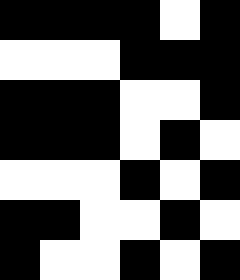[["black", "black", "black", "black", "white", "black"], ["white", "white", "white", "black", "black", "black"], ["black", "black", "black", "white", "white", "black"], ["black", "black", "black", "white", "black", "white"], ["white", "white", "white", "black", "white", "black"], ["black", "black", "white", "white", "black", "white"], ["black", "white", "white", "black", "white", "black"]]